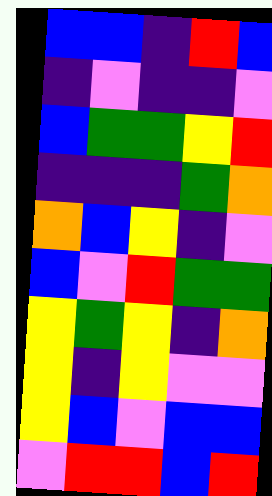[["blue", "blue", "indigo", "red", "blue"], ["indigo", "violet", "indigo", "indigo", "violet"], ["blue", "green", "green", "yellow", "red"], ["indigo", "indigo", "indigo", "green", "orange"], ["orange", "blue", "yellow", "indigo", "violet"], ["blue", "violet", "red", "green", "green"], ["yellow", "green", "yellow", "indigo", "orange"], ["yellow", "indigo", "yellow", "violet", "violet"], ["yellow", "blue", "violet", "blue", "blue"], ["violet", "red", "red", "blue", "red"]]